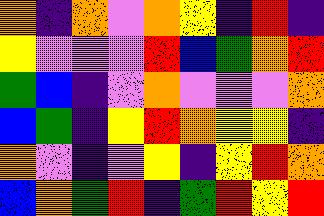[["orange", "indigo", "orange", "violet", "orange", "yellow", "indigo", "red", "indigo"], ["yellow", "violet", "violet", "violet", "red", "blue", "green", "orange", "red"], ["green", "blue", "indigo", "violet", "orange", "violet", "violet", "violet", "orange"], ["blue", "green", "indigo", "yellow", "red", "orange", "yellow", "yellow", "indigo"], ["orange", "violet", "indigo", "violet", "yellow", "indigo", "yellow", "red", "orange"], ["blue", "orange", "green", "red", "indigo", "green", "red", "yellow", "red"]]